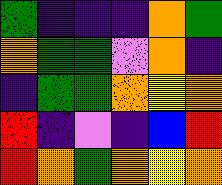[["green", "indigo", "indigo", "indigo", "orange", "green"], ["orange", "green", "green", "violet", "orange", "indigo"], ["indigo", "green", "green", "orange", "yellow", "orange"], ["red", "indigo", "violet", "indigo", "blue", "red"], ["red", "orange", "green", "orange", "yellow", "orange"]]